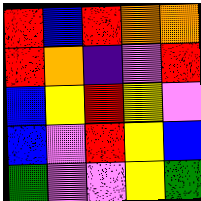[["red", "blue", "red", "orange", "orange"], ["red", "orange", "indigo", "violet", "red"], ["blue", "yellow", "red", "yellow", "violet"], ["blue", "violet", "red", "yellow", "blue"], ["green", "violet", "violet", "yellow", "green"]]